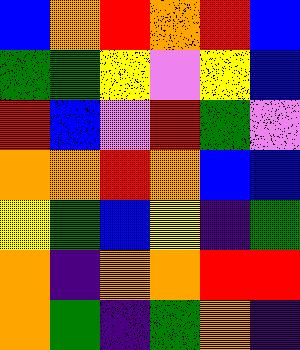[["blue", "orange", "red", "orange", "red", "blue"], ["green", "green", "yellow", "violet", "yellow", "blue"], ["red", "blue", "violet", "red", "green", "violet"], ["orange", "orange", "red", "orange", "blue", "blue"], ["yellow", "green", "blue", "yellow", "indigo", "green"], ["orange", "indigo", "orange", "orange", "red", "red"], ["orange", "green", "indigo", "green", "orange", "indigo"]]